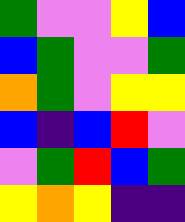[["green", "violet", "violet", "yellow", "blue"], ["blue", "green", "violet", "violet", "green"], ["orange", "green", "violet", "yellow", "yellow"], ["blue", "indigo", "blue", "red", "violet"], ["violet", "green", "red", "blue", "green"], ["yellow", "orange", "yellow", "indigo", "indigo"]]